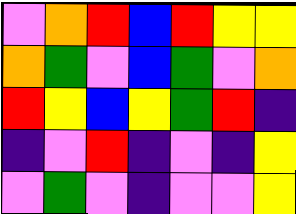[["violet", "orange", "red", "blue", "red", "yellow", "yellow"], ["orange", "green", "violet", "blue", "green", "violet", "orange"], ["red", "yellow", "blue", "yellow", "green", "red", "indigo"], ["indigo", "violet", "red", "indigo", "violet", "indigo", "yellow"], ["violet", "green", "violet", "indigo", "violet", "violet", "yellow"]]